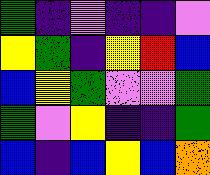[["green", "indigo", "violet", "indigo", "indigo", "violet"], ["yellow", "green", "indigo", "yellow", "red", "blue"], ["blue", "yellow", "green", "violet", "violet", "green"], ["green", "violet", "yellow", "indigo", "indigo", "green"], ["blue", "indigo", "blue", "yellow", "blue", "orange"]]